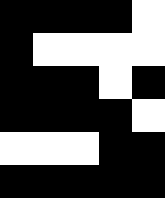[["black", "black", "black", "black", "white"], ["black", "white", "white", "white", "white"], ["black", "black", "black", "white", "black"], ["black", "black", "black", "black", "white"], ["white", "white", "white", "black", "black"], ["black", "black", "black", "black", "black"]]